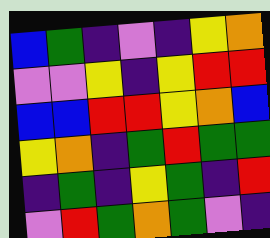[["blue", "green", "indigo", "violet", "indigo", "yellow", "orange"], ["violet", "violet", "yellow", "indigo", "yellow", "red", "red"], ["blue", "blue", "red", "red", "yellow", "orange", "blue"], ["yellow", "orange", "indigo", "green", "red", "green", "green"], ["indigo", "green", "indigo", "yellow", "green", "indigo", "red"], ["violet", "red", "green", "orange", "green", "violet", "indigo"]]